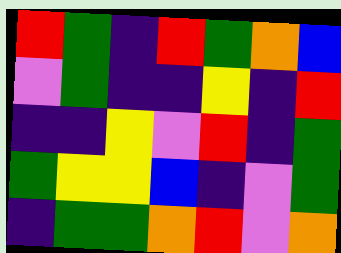[["red", "green", "indigo", "red", "green", "orange", "blue"], ["violet", "green", "indigo", "indigo", "yellow", "indigo", "red"], ["indigo", "indigo", "yellow", "violet", "red", "indigo", "green"], ["green", "yellow", "yellow", "blue", "indigo", "violet", "green"], ["indigo", "green", "green", "orange", "red", "violet", "orange"]]